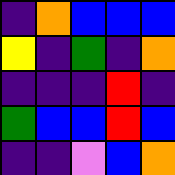[["indigo", "orange", "blue", "blue", "blue"], ["yellow", "indigo", "green", "indigo", "orange"], ["indigo", "indigo", "indigo", "red", "indigo"], ["green", "blue", "blue", "red", "blue"], ["indigo", "indigo", "violet", "blue", "orange"]]